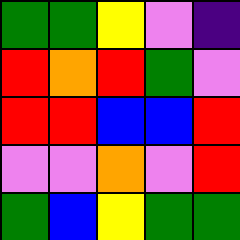[["green", "green", "yellow", "violet", "indigo"], ["red", "orange", "red", "green", "violet"], ["red", "red", "blue", "blue", "red"], ["violet", "violet", "orange", "violet", "red"], ["green", "blue", "yellow", "green", "green"]]